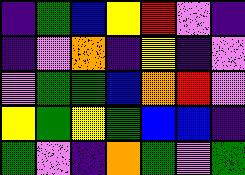[["indigo", "green", "blue", "yellow", "red", "violet", "indigo"], ["indigo", "violet", "orange", "indigo", "yellow", "indigo", "violet"], ["violet", "green", "green", "blue", "orange", "red", "violet"], ["yellow", "green", "yellow", "green", "blue", "blue", "indigo"], ["green", "violet", "indigo", "orange", "green", "violet", "green"]]